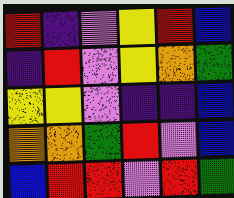[["red", "indigo", "violet", "yellow", "red", "blue"], ["indigo", "red", "violet", "yellow", "orange", "green"], ["yellow", "yellow", "violet", "indigo", "indigo", "blue"], ["orange", "orange", "green", "red", "violet", "blue"], ["blue", "red", "red", "violet", "red", "green"]]